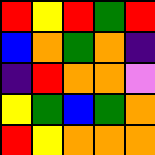[["red", "yellow", "red", "green", "red"], ["blue", "orange", "green", "orange", "indigo"], ["indigo", "red", "orange", "orange", "violet"], ["yellow", "green", "blue", "green", "orange"], ["red", "yellow", "orange", "orange", "orange"]]